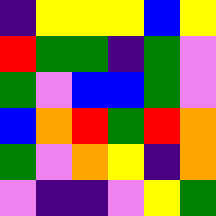[["indigo", "yellow", "yellow", "yellow", "blue", "yellow"], ["red", "green", "green", "indigo", "green", "violet"], ["green", "violet", "blue", "blue", "green", "violet"], ["blue", "orange", "red", "green", "red", "orange"], ["green", "violet", "orange", "yellow", "indigo", "orange"], ["violet", "indigo", "indigo", "violet", "yellow", "green"]]